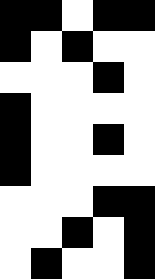[["black", "black", "white", "black", "black"], ["black", "white", "black", "white", "white"], ["white", "white", "white", "black", "white"], ["black", "white", "white", "white", "white"], ["black", "white", "white", "black", "white"], ["black", "white", "white", "white", "white"], ["white", "white", "white", "black", "black"], ["white", "white", "black", "white", "black"], ["white", "black", "white", "white", "black"]]